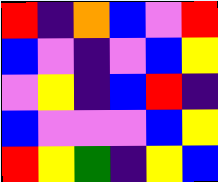[["red", "indigo", "orange", "blue", "violet", "red"], ["blue", "violet", "indigo", "violet", "blue", "yellow"], ["violet", "yellow", "indigo", "blue", "red", "indigo"], ["blue", "violet", "violet", "violet", "blue", "yellow"], ["red", "yellow", "green", "indigo", "yellow", "blue"]]